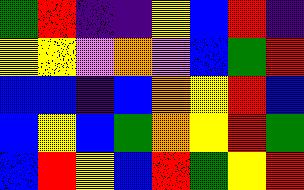[["green", "red", "indigo", "indigo", "yellow", "blue", "red", "indigo"], ["yellow", "yellow", "violet", "orange", "violet", "blue", "green", "red"], ["blue", "blue", "indigo", "blue", "orange", "yellow", "red", "blue"], ["blue", "yellow", "blue", "green", "orange", "yellow", "red", "green"], ["blue", "red", "yellow", "blue", "red", "green", "yellow", "red"]]